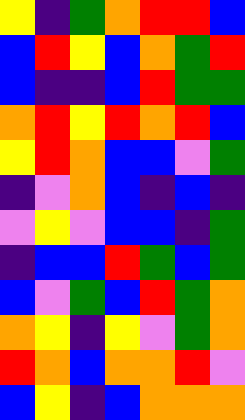[["yellow", "indigo", "green", "orange", "red", "red", "blue"], ["blue", "red", "yellow", "blue", "orange", "green", "red"], ["blue", "indigo", "indigo", "blue", "red", "green", "green"], ["orange", "red", "yellow", "red", "orange", "red", "blue"], ["yellow", "red", "orange", "blue", "blue", "violet", "green"], ["indigo", "violet", "orange", "blue", "indigo", "blue", "indigo"], ["violet", "yellow", "violet", "blue", "blue", "indigo", "green"], ["indigo", "blue", "blue", "red", "green", "blue", "green"], ["blue", "violet", "green", "blue", "red", "green", "orange"], ["orange", "yellow", "indigo", "yellow", "violet", "green", "orange"], ["red", "orange", "blue", "orange", "orange", "red", "violet"], ["blue", "yellow", "indigo", "blue", "orange", "orange", "orange"]]